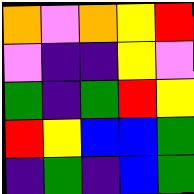[["orange", "violet", "orange", "yellow", "red"], ["violet", "indigo", "indigo", "yellow", "violet"], ["green", "indigo", "green", "red", "yellow"], ["red", "yellow", "blue", "blue", "green"], ["indigo", "green", "indigo", "blue", "green"]]